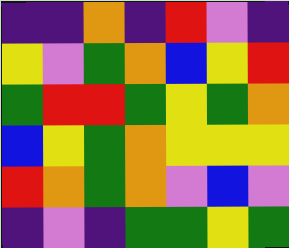[["indigo", "indigo", "orange", "indigo", "red", "violet", "indigo"], ["yellow", "violet", "green", "orange", "blue", "yellow", "red"], ["green", "red", "red", "green", "yellow", "green", "orange"], ["blue", "yellow", "green", "orange", "yellow", "yellow", "yellow"], ["red", "orange", "green", "orange", "violet", "blue", "violet"], ["indigo", "violet", "indigo", "green", "green", "yellow", "green"]]